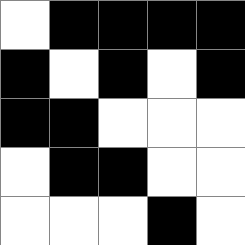[["white", "black", "black", "black", "black"], ["black", "white", "black", "white", "black"], ["black", "black", "white", "white", "white"], ["white", "black", "black", "white", "white"], ["white", "white", "white", "black", "white"]]